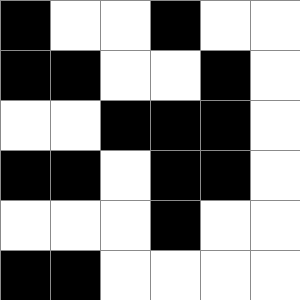[["black", "white", "white", "black", "white", "white"], ["black", "black", "white", "white", "black", "white"], ["white", "white", "black", "black", "black", "white"], ["black", "black", "white", "black", "black", "white"], ["white", "white", "white", "black", "white", "white"], ["black", "black", "white", "white", "white", "white"]]